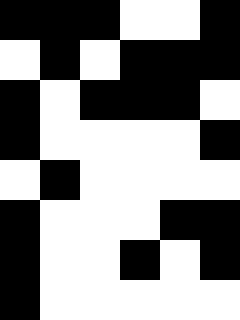[["black", "black", "black", "white", "white", "black"], ["white", "black", "white", "black", "black", "black"], ["black", "white", "black", "black", "black", "white"], ["black", "white", "white", "white", "white", "black"], ["white", "black", "white", "white", "white", "white"], ["black", "white", "white", "white", "black", "black"], ["black", "white", "white", "black", "white", "black"], ["black", "white", "white", "white", "white", "white"]]